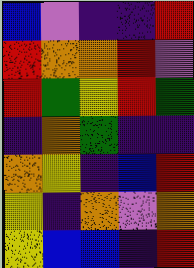[["blue", "violet", "indigo", "indigo", "red"], ["red", "orange", "orange", "red", "violet"], ["red", "green", "yellow", "red", "green"], ["indigo", "orange", "green", "indigo", "indigo"], ["orange", "yellow", "indigo", "blue", "red"], ["yellow", "indigo", "orange", "violet", "orange"], ["yellow", "blue", "blue", "indigo", "red"]]